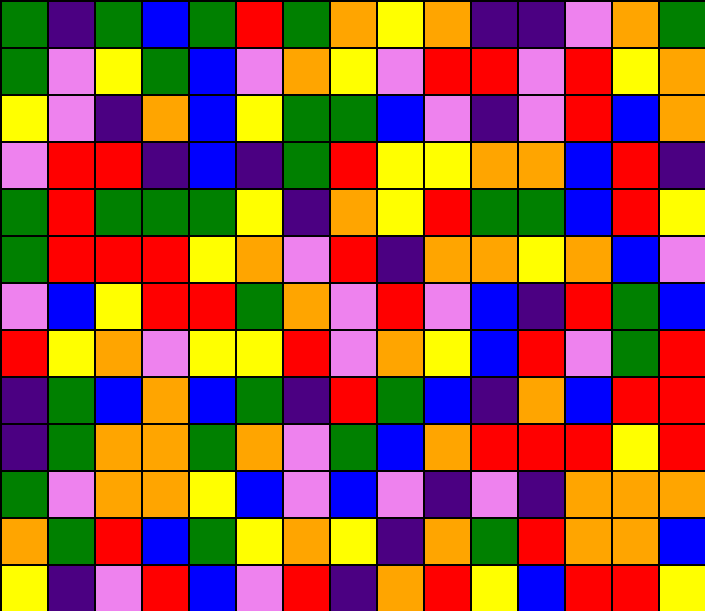[["green", "indigo", "green", "blue", "green", "red", "green", "orange", "yellow", "orange", "indigo", "indigo", "violet", "orange", "green"], ["green", "violet", "yellow", "green", "blue", "violet", "orange", "yellow", "violet", "red", "red", "violet", "red", "yellow", "orange"], ["yellow", "violet", "indigo", "orange", "blue", "yellow", "green", "green", "blue", "violet", "indigo", "violet", "red", "blue", "orange"], ["violet", "red", "red", "indigo", "blue", "indigo", "green", "red", "yellow", "yellow", "orange", "orange", "blue", "red", "indigo"], ["green", "red", "green", "green", "green", "yellow", "indigo", "orange", "yellow", "red", "green", "green", "blue", "red", "yellow"], ["green", "red", "red", "red", "yellow", "orange", "violet", "red", "indigo", "orange", "orange", "yellow", "orange", "blue", "violet"], ["violet", "blue", "yellow", "red", "red", "green", "orange", "violet", "red", "violet", "blue", "indigo", "red", "green", "blue"], ["red", "yellow", "orange", "violet", "yellow", "yellow", "red", "violet", "orange", "yellow", "blue", "red", "violet", "green", "red"], ["indigo", "green", "blue", "orange", "blue", "green", "indigo", "red", "green", "blue", "indigo", "orange", "blue", "red", "red"], ["indigo", "green", "orange", "orange", "green", "orange", "violet", "green", "blue", "orange", "red", "red", "red", "yellow", "red"], ["green", "violet", "orange", "orange", "yellow", "blue", "violet", "blue", "violet", "indigo", "violet", "indigo", "orange", "orange", "orange"], ["orange", "green", "red", "blue", "green", "yellow", "orange", "yellow", "indigo", "orange", "green", "red", "orange", "orange", "blue"], ["yellow", "indigo", "violet", "red", "blue", "violet", "red", "indigo", "orange", "red", "yellow", "blue", "red", "red", "yellow"]]